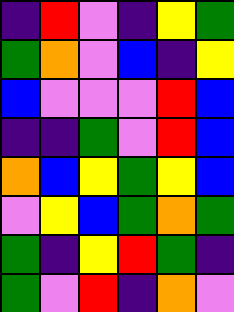[["indigo", "red", "violet", "indigo", "yellow", "green"], ["green", "orange", "violet", "blue", "indigo", "yellow"], ["blue", "violet", "violet", "violet", "red", "blue"], ["indigo", "indigo", "green", "violet", "red", "blue"], ["orange", "blue", "yellow", "green", "yellow", "blue"], ["violet", "yellow", "blue", "green", "orange", "green"], ["green", "indigo", "yellow", "red", "green", "indigo"], ["green", "violet", "red", "indigo", "orange", "violet"]]